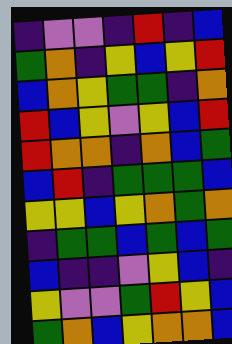[["indigo", "violet", "violet", "indigo", "red", "indigo", "blue"], ["green", "orange", "indigo", "yellow", "blue", "yellow", "red"], ["blue", "orange", "yellow", "green", "green", "indigo", "orange"], ["red", "blue", "yellow", "violet", "yellow", "blue", "red"], ["red", "orange", "orange", "indigo", "orange", "blue", "green"], ["blue", "red", "indigo", "green", "green", "green", "blue"], ["yellow", "yellow", "blue", "yellow", "orange", "green", "orange"], ["indigo", "green", "green", "blue", "green", "blue", "green"], ["blue", "indigo", "indigo", "violet", "yellow", "blue", "indigo"], ["yellow", "violet", "violet", "green", "red", "yellow", "blue"], ["green", "orange", "blue", "yellow", "orange", "orange", "blue"]]